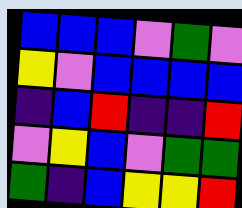[["blue", "blue", "blue", "violet", "green", "violet"], ["yellow", "violet", "blue", "blue", "blue", "blue"], ["indigo", "blue", "red", "indigo", "indigo", "red"], ["violet", "yellow", "blue", "violet", "green", "green"], ["green", "indigo", "blue", "yellow", "yellow", "red"]]